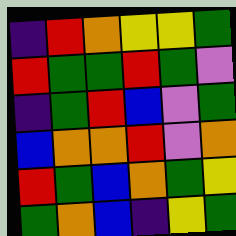[["indigo", "red", "orange", "yellow", "yellow", "green"], ["red", "green", "green", "red", "green", "violet"], ["indigo", "green", "red", "blue", "violet", "green"], ["blue", "orange", "orange", "red", "violet", "orange"], ["red", "green", "blue", "orange", "green", "yellow"], ["green", "orange", "blue", "indigo", "yellow", "green"]]